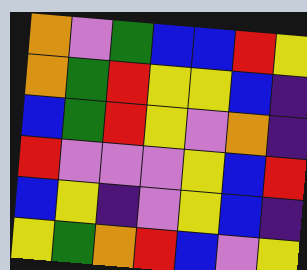[["orange", "violet", "green", "blue", "blue", "red", "yellow"], ["orange", "green", "red", "yellow", "yellow", "blue", "indigo"], ["blue", "green", "red", "yellow", "violet", "orange", "indigo"], ["red", "violet", "violet", "violet", "yellow", "blue", "red"], ["blue", "yellow", "indigo", "violet", "yellow", "blue", "indigo"], ["yellow", "green", "orange", "red", "blue", "violet", "yellow"]]